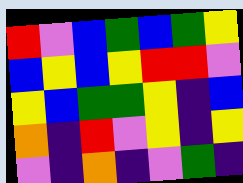[["red", "violet", "blue", "green", "blue", "green", "yellow"], ["blue", "yellow", "blue", "yellow", "red", "red", "violet"], ["yellow", "blue", "green", "green", "yellow", "indigo", "blue"], ["orange", "indigo", "red", "violet", "yellow", "indigo", "yellow"], ["violet", "indigo", "orange", "indigo", "violet", "green", "indigo"]]